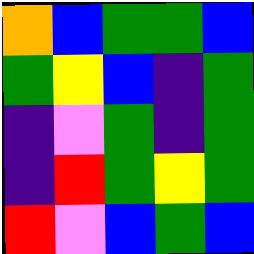[["orange", "blue", "green", "green", "blue"], ["green", "yellow", "blue", "indigo", "green"], ["indigo", "violet", "green", "indigo", "green"], ["indigo", "red", "green", "yellow", "green"], ["red", "violet", "blue", "green", "blue"]]